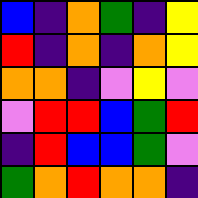[["blue", "indigo", "orange", "green", "indigo", "yellow"], ["red", "indigo", "orange", "indigo", "orange", "yellow"], ["orange", "orange", "indigo", "violet", "yellow", "violet"], ["violet", "red", "red", "blue", "green", "red"], ["indigo", "red", "blue", "blue", "green", "violet"], ["green", "orange", "red", "orange", "orange", "indigo"]]